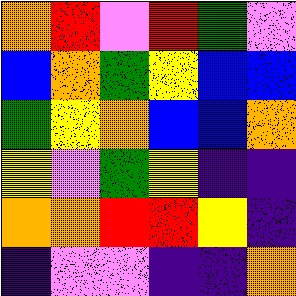[["orange", "red", "violet", "red", "green", "violet"], ["blue", "orange", "green", "yellow", "blue", "blue"], ["green", "yellow", "orange", "blue", "blue", "orange"], ["yellow", "violet", "green", "yellow", "indigo", "indigo"], ["orange", "orange", "red", "red", "yellow", "indigo"], ["indigo", "violet", "violet", "indigo", "indigo", "orange"]]